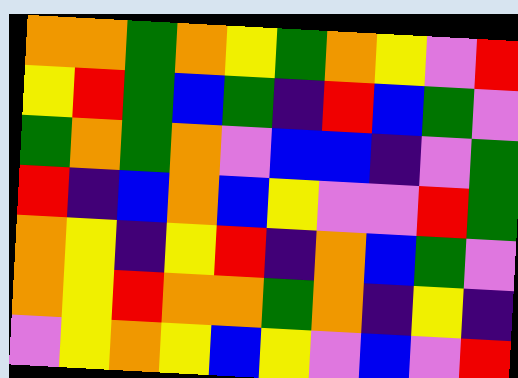[["orange", "orange", "green", "orange", "yellow", "green", "orange", "yellow", "violet", "red"], ["yellow", "red", "green", "blue", "green", "indigo", "red", "blue", "green", "violet"], ["green", "orange", "green", "orange", "violet", "blue", "blue", "indigo", "violet", "green"], ["red", "indigo", "blue", "orange", "blue", "yellow", "violet", "violet", "red", "green"], ["orange", "yellow", "indigo", "yellow", "red", "indigo", "orange", "blue", "green", "violet"], ["orange", "yellow", "red", "orange", "orange", "green", "orange", "indigo", "yellow", "indigo"], ["violet", "yellow", "orange", "yellow", "blue", "yellow", "violet", "blue", "violet", "red"]]